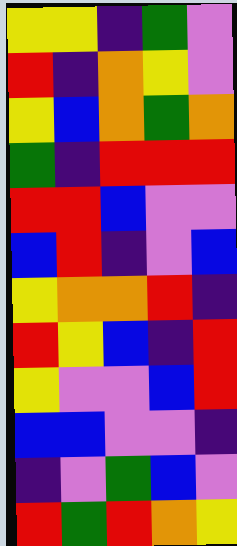[["yellow", "yellow", "indigo", "green", "violet"], ["red", "indigo", "orange", "yellow", "violet"], ["yellow", "blue", "orange", "green", "orange"], ["green", "indigo", "red", "red", "red"], ["red", "red", "blue", "violet", "violet"], ["blue", "red", "indigo", "violet", "blue"], ["yellow", "orange", "orange", "red", "indigo"], ["red", "yellow", "blue", "indigo", "red"], ["yellow", "violet", "violet", "blue", "red"], ["blue", "blue", "violet", "violet", "indigo"], ["indigo", "violet", "green", "blue", "violet"], ["red", "green", "red", "orange", "yellow"]]